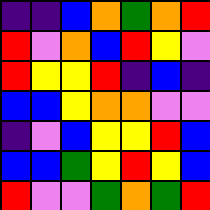[["indigo", "indigo", "blue", "orange", "green", "orange", "red"], ["red", "violet", "orange", "blue", "red", "yellow", "violet"], ["red", "yellow", "yellow", "red", "indigo", "blue", "indigo"], ["blue", "blue", "yellow", "orange", "orange", "violet", "violet"], ["indigo", "violet", "blue", "yellow", "yellow", "red", "blue"], ["blue", "blue", "green", "yellow", "red", "yellow", "blue"], ["red", "violet", "violet", "green", "orange", "green", "red"]]